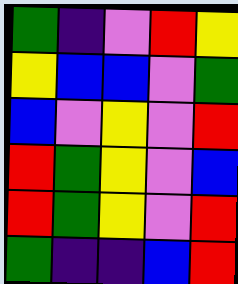[["green", "indigo", "violet", "red", "yellow"], ["yellow", "blue", "blue", "violet", "green"], ["blue", "violet", "yellow", "violet", "red"], ["red", "green", "yellow", "violet", "blue"], ["red", "green", "yellow", "violet", "red"], ["green", "indigo", "indigo", "blue", "red"]]